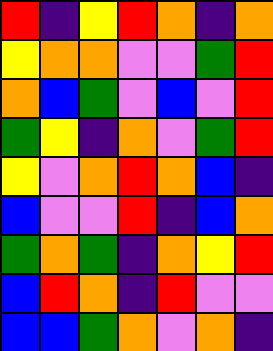[["red", "indigo", "yellow", "red", "orange", "indigo", "orange"], ["yellow", "orange", "orange", "violet", "violet", "green", "red"], ["orange", "blue", "green", "violet", "blue", "violet", "red"], ["green", "yellow", "indigo", "orange", "violet", "green", "red"], ["yellow", "violet", "orange", "red", "orange", "blue", "indigo"], ["blue", "violet", "violet", "red", "indigo", "blue", "orange"], ["green", "orange", "green", "indigo", "orange", "yellow", "red"], ["blue", "red", "orange", "indigo", "red", "violet", "violet"], ["blue", "blue", "green", "orange", "violet", "orange", "indigo"]]